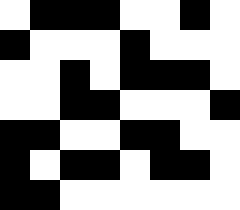[["white", "black", "black", "black", "white", "white", "black", "white"], ["black", "white", "white", "white", "black", "white", "white", "white"], ["white", "white", "black", "white", "black", "black", "black", "white"], ["white", "white", "black", "black", "white", "white", "white", "black"], ["black", "black", "white", "white", "black", "black", "white", "white"], ["black", "white", "black", "black", "white", "black", "black", "white"], ["black", "black", "white", "white", "white", "white", "white", "white"]]